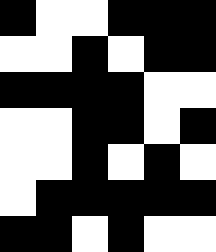[["black", "white", "white", "black", "black", "black"], ["white", "white", "black", "white", "black", "black"], ["black", "black", "black", "black", "white", "white"], ["white", "white", "black", "black", "white", "black"], ["white", "white", "black", "white", "black", "white"], ["white", "black", "black", "black", "black", "black"], ["black", "black", "white", "black", "white", "white"]]